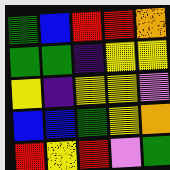[["green", "blue", "red", "red", "orange"], ["green", "green", "indigo", "yellow", "yellow"], ["yellow", "indigo", "yellow", "yellow", "violet"], ["blue", "blue", "green", "yellow", "orange"], ["red", "yellow", "red", "violet", "green"]]